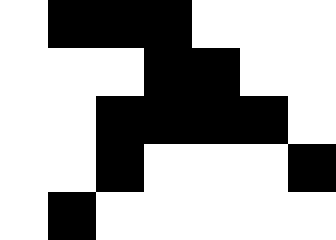[["white", "black", "black", "black", "white", "white", "white"], ["white", "white", "white", "black", "black", "white", "white"], ["white", "white", "black", "black", "black", "black", "white"], ["white", "white", "black", "white", "white", "white", "black"], ["white", "black", "white", "white", "white", "white", "white"]]